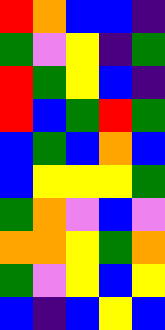[["red", "orange", "blue", "blue", "indigo"], ["green", "violet", "yellow", "indigo", "green"], ["red", "green", "yellow", "blue", "indigo"], ["red", "blue", "green", "red", "green"], ["blue", "green", "blue", "orange", "blue"], ["blue", "yellow", "yellow", "yellow", "green"], ["green", "orange", "violet", "blue", "violet"], ["orange", "orange", "yellow", "green", "orange"], ["green", "violet", "yellow", "blue", "yellow"], ["blue", "indigo", "blue", "yellow", "blue"]]